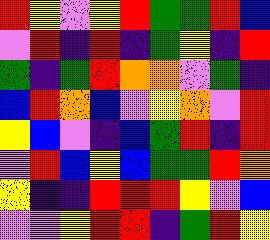[["red", "yellow", "violet", "yellow", "red", "green", "green", "red", "blue"], ["violet", "red", "indigo", "red", "indigo", "green", "yellow", "indigo", "red"], ["green", "indigo", "green", "red", "orange", "orange", "violet", "green", "indigo"], ["blue", "red", "orange", "blue", "violet", "yellow", "orange", "violet", "red"], ["yellow", "blue", "violet", "indigo", "blue", "green", "red", "indigo", "red"], ["violet", "red", "blue", "yellow", "blue", "green", "green", "red", "orange"], ["yellow", "indigo", "indigo", "red", "red", "red", "yellow", "violet", "blue"], ["violet", "violet", "yellow", "red", "red", "indigo", "green", "red", "yellow"]]